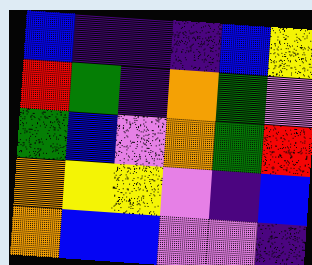[["blue", "indigo", "indigo", "indigo", "blue", "yellow"], ["red", "green", "indigo", "orange", "green", "violet"], ["green", "blue", "violet", "orange", "green", "red"], ["orange", "yellow", "yellow", "violet", "indigo", "blue"], ["orange", "blue", "blue", "violet", "violet", "indigo"]]